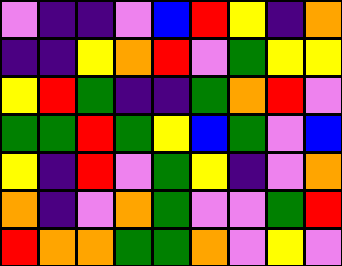[["violet", "indigo", "indigo", "violet", "blue", "red", "yellow", "indigo", "orange"], ["indigo", "indigo", "yellow", "orange", "red", "violet", "green", "yellow", "yellow"], ["yellow", "red", "green", "indigo", "indigo", "green", "orange", "red", "violet"], ["green", "green", "red", "green", "yellow", "blue", "green", "violet", "blue"], ["yellow", "indigo", "red", "violet", "green", "yellow", "indigo", "violet", "orange"], ["orange", "indigo", "violet", "orange", "green", "violet", "violet", "green", "red"], ["red", "orange", "orange", "green", "green", "orange", "violet", "yellow", "violet"]]